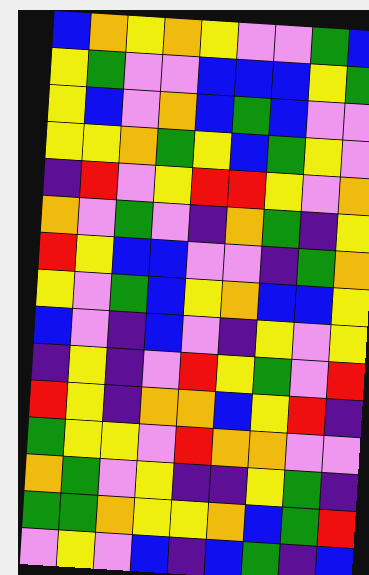[["blue", "orange", "yellow", "orange", "yellow", "violet", "violet", "green", "blue"], ["yellow", "green", "violet", "violet", "blue", "blue", "blue", "yellow", "green"], ["yellow", "blue", "violet", "orange", "blue", "green", "blue", "violet", "violet"], ["yellow", "yellow", "orange", "green", "yellow", "blue", "green", "yellow", "violet"], ["indigo", "red", "violet", "yellow", "red", "red", "yellow", "violet", "orange"], ["orange", "violet", "green", "violet", "indigo", "orange", "green", "indigo", "yellow"], ["red", "yellow", "blue", "blue", "violet", "violet", "indigo", "green", "orange"], ["yellow", "violet", "green", "blue", "yellow", "orange", "blue", "blue", "yellow"], ["blue", "violet", "indigo", "blue", "violet", "indigo", "yellow", "violet", "yellow"], ["indigo", "yellow", "indigo", "violet", "red", "yellow", "green", "violet", "red"], ["red", "yellow", "indigo", "orange", "orange", "blue", "yellow", "red", "indigo"], ["green", "yellow", "yellow", "violet", "red", "orange", "orange", "violet", "violet"], ["orange", "green", "violet", "yellow", "indigo", "indigo", "yellow", "green", "indigo"], ["green", "green", "orange", "yellow", "yellow", "orange", "blue", "green", "red"], ["violet", "yellow", "violet", "blue", "indigo", "blue", "green", "indigo", "blue"]]